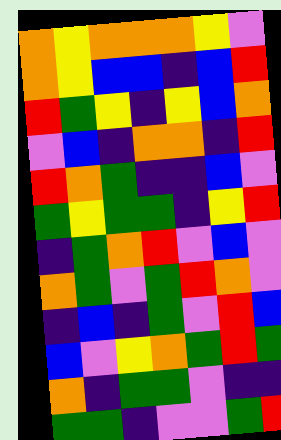[["orange", "yellow", "orange", "orange", "orange", "yellow", "violet"], ["orange", "yellow", "blue", "blue", "indigo", "blue", "red"], ["red", "green", "yellow", "indigo", "yellow", "blue", "orange"], ["violet", "blue", "indigo", "orange", "orange", "indigo", "red"], ["red", "orange", "green", "indigo", "indigo", "blue", "violet"], ["green", "yellow", "green", "green", "indigo", "yellow", "red"], ["indigo", "green", "orange", "red", "violet", "blue", "violet"], ["orange", "green", "violet", "green", "red", "orange", "violet"], ["indigo", "blue", "indigo", "green", "violet", "red", "blue"], ["blue", "violet", "yellow", "orange", "green", "red", "green"], ["orange", "indigo", "green", "green", "violet", "indigo", "indigo"], ["green", "green", "indigo", "violet", "violet", "green", "red"]]